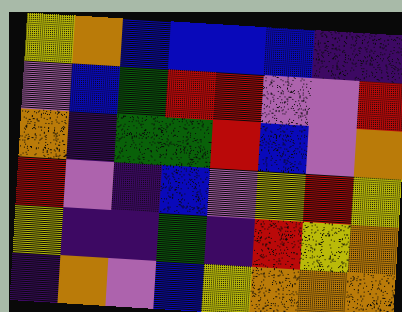[["yellow", "orange", "blue", "blue", "blue", "blue", "indigo", "indigo"], ["violet", "blue", "green", "red", "red", "violet", "violet", "red"], ["orange", "indigo", "green", "green", "red", "blue", "violet", "orange"], ["red", "violet", "indigo", "blue", "violet", "yellow", "red", "yellow"], ["yellow", "indigo", "indigo", "green", "indigo", "red", "yellow", "orange"], ["indigo", "orange", "violet", "blue", "yellow", "orange", "orange", "orange"]]